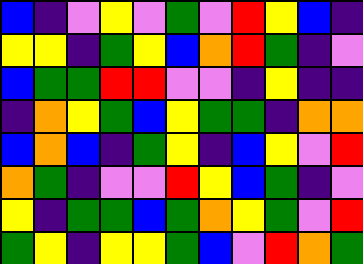[["blue", "indigo", "violet", "yellow", "violet", "green", "violet", "red", "yellow", "blue", "indigo"], ["yellow", "yellow", "indigo", "green", "yellow", "blue", "orange", "red", "green", "indigo", "violet"], ["blue", "green", "green", "red", "red", "violet", "violet", "indigo", "yellow", "indigo", "indigo"], ["indigo", "orange", "yellow", "green", "blue", "yellow", "green", "green", "indigo", "orange", "orange"], ["blue", "orange", "blue", "indigo", "green", "yellow", "indigo", "blue", "yellow", "violet", "red"], ["orange", "green", "indigo", "violet", "violet", "red", "yellow", "blue", "green", "indigo", "violet"], ["yellow", "indigo", "green", "green", "blue", "green", "orange", "yellow", "green", "violet", "red"], ["green", "yellow", "indigo", "yellow", "yellow", "green", "blue", "violet", "red", "orange", "green"]]